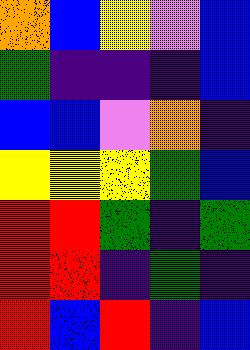[["orange", "blue", "yellow", "violet", "blue"], ["green", "indigo", "indigo", "indigo", "blue"], ["blue", "blue", "violet", "orange", "indigo"], ["yellow", "yellow", "yellow", "green", "blue"], ["red", "red", "green", "indigo", "green"], ["red", "red", "indigo", "green", "indigo"], ["red", "blue", "red", "indigo", "blue"]]